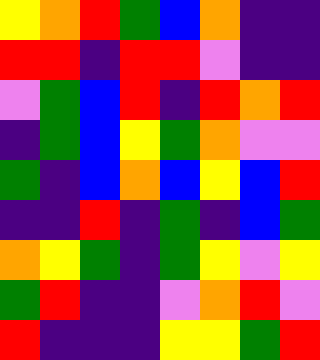[["yellow", "orange", "red", "green", "blue", "orange", "indigo", "indigo"], ["red", "red", "indigo", "red", "red", "violet", "indigo", "indigo"], ["violet", "green", "blue", "red", "indigo", "red", "orange", "red"], ["indigo", "green", "blue", "yellow", "green", "orange", "violet", "violet"], ["green", "indigo", "blue", "orange", "blue", "yellow", "blue", "red"], ["indigo", "indigo", "red", "indigo", "green", "indigo", "blue", "green"], ["orange", "yellow", "green", "indigo", "green", "yellow", "violet", "yellow"], ["green", "red", "indigo", "indigo", "violet", "orange", "red", "violet"], ["red", "indigo", "indigo", "indigo", "yellow", "yellow", "green", "red"]]